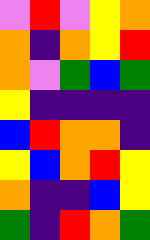[["violet", "red", "violet", "yellow", "orange"], ["orange", "indigo", "orange", "yellow", "red"], ["orange", "violet", "green", "blue", "green"], ["yellow", "indigo", "indigo", "indigo", "indigo"], ["blue", "red", "orange", "orange", "indigo"], ["yellow", "blue", "orange", "red", "yellow"], ["orange", "indigo", "indigo", "blue", "yellow"], ["green", "indigo", "red", "orange", "green"]]